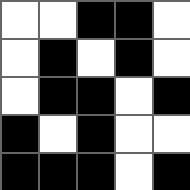[["white", "white", "black", "black", "white"], ["white", "black", "white", "black", "white"], ["white", "black", "black", "white", "black"], ["black", "white", "black", "white", "white"], ["black", "black", "black", "white", "black"]]